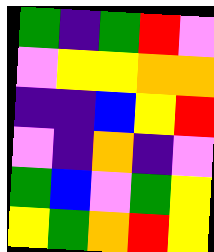[["green", "indigo", "green", "red", "violet"], ["violet", "yellow", "yellow", "orange", "orange"], ["indigo", "indigo", "blue", "yellow", "red"], ["violet", "indigo", "orange", "indigo", "violet"], ["green", "blue", "violet", "green", "yellow"], ["yellow", "green", "orange", "red", "yellow"]]